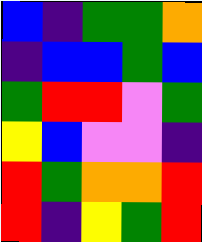[["blue", "indigo", "green", "green", "orange"], ["indigo", "blue", "blue", "green", "blue"], ["green", "red", "red", "violet", "green"], ["yellow", "blue", "violet", "violet", "indigo"], ["red", "green", "orange", "orange", "red"], ["red", "indigo", "yellow", "green", "red"]]